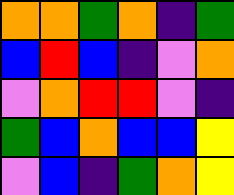[["orange", "orange", "green", "orange", "indigo", "green"], ["blue", "red", "blue", "indigo", "violet", "orange"], ["violet", "orange", "red", "red", "violet", "indigo"], ["green", "blue", "orange", "blue", "blue", "yellow"], ["violet", "blue", "indigo", "green", "orange", "yellow"]]